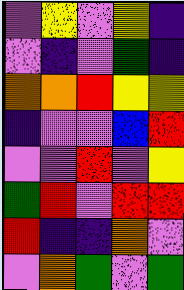[["violet", "yellow", "violet", "yellow", "indigo"], ["violet", "indigo", "violet", "green", "indigo"], ["orange", "orange", "red", "yellow", "yellow"], ["indigo", "violet", "violet", "blue", "red"], ["violet", "violet", "red", "violet", "yellow"], ["green", "red", "violet", "red", "red"], ["red", "indigo", "indigo", "orange", "violet"], ["violet", "orange", "green", "violet", "green"]]